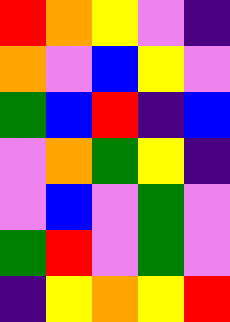[["red", "orange", "yellow", "violet", "indigo"], ["orange", "violet", "blue", "yellow", "violet"], ["green", "blue", "red", "indigo", "blue"], ["violet", "orange", "green", "yellow", "indigo"], ["violet", "blue", "violet", "green", "violet"], ["green", "red", "violet", "green", "violet"], ["indigo", "yellow", "orange", "yellow", "red"]]